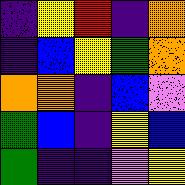[["indigo", "yellow", "red", "indigo", "orange"], ["indigo", "blue", "yellow", "green", "orange"], ["orange", "orange", "indigo", "blue", "violet"], ["green", "blue", "indigo", "yellow", "blue"], ["green", "indigo", "indigo", "violet", "yellow"]]